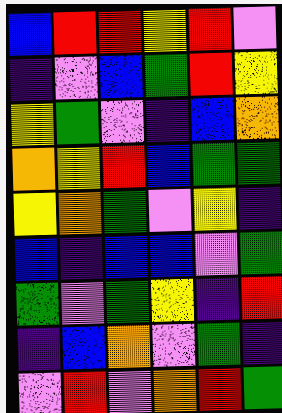[["blue", "red", "red", "yellow", "red", "violet"], ["indigo", "violet", "blue", "green", "red", "yellow"], ["yellow", "green", "violet", "indigo", "blue", "orange"], ["orange", "yellow", "red", "blue", "green", "green"], ["yellow", "orange", "green", "violet", "yellow", "indigo"], ["blue", "indigo", "blue", "blue", "violet", "green"], ["green", "violet", "green", "yellow", "indigo", "red"], ["indigo", "blue", "orange", "violet", "green", "indigo"], ["violet", "red", "violet", "orange", "red", "green"]]